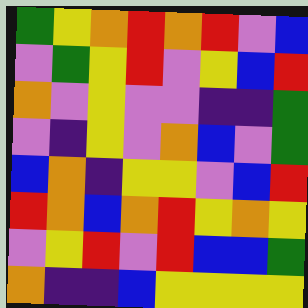[["green", "yellow", "orange", "red", "orange", "red", "violet", "blue"], ["violet", "green", "yellow", "red", "violet", "yellow", "blue", "red"], ["orange", "violet", "yellow", "violet", "violet", "indigo", "indigo", "green"], ["violet", "indigo", "yellow", "violet", "orange", "blue", "violet", "green"], ["blue", "orange", "indigo", "yellow", "yellow", "violet", "blue", "red"], ["red", "orange", "blue", "orange", "red", "yellow", "orange", "yellow"], ["violet", "yellow", "red", "violet", "red", "blue", "blue", "green"], ["orange", "indigo", "indigo", "blue", "yellow", "yellow", "yellow", "yellow"]]